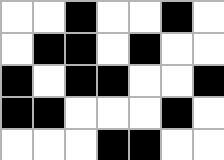[["white", "white", "black", "white", "white", "black", "white"], ["white", "black", "black", "white", "black", "white", "white"], ["black", "white", "black", "black", "white", "white", "black"], ["black", "black", "white", "white", "white", "black", "white"], ["white", "white", "white", "black", "black", "white", "white"]]